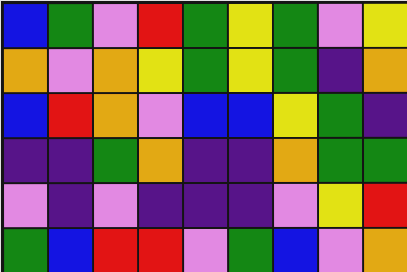[["blue", "green", "violet", "red", "green", "yellow", "green", "violet", "yellow"], ["orange", "violet", "orange", "yellow", "green", "yellow", "green", "indigo", "orange"], ["blue", "red", "orange", "violet", "blue", "blue", "yellow", "green", "indigo"], ["indigo", "indigo", "green", "orange", "indigo", "indigo", "orange", "green", "green"], ["violet", "indigo", "violet", "indigo", "indigo", "indigo", "violet", "yellow", "red"], ["green", "blue", "red", "red", "violet", "green", "blue", "violet", "orange"]]